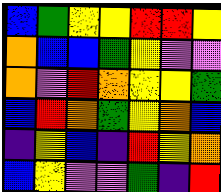[["blue", "green", "yellow", "yellow", "red", "red", "yellow"], ["orange", "blue", "blue", "green", "yellow", "violet", "violet"], ["orange", "violet", "red", "orange", "yellow", "yellow", "green"], ["blue", "red", "orange", "green", "yellow", "orange", "blue"], ["indigo", "yellow", "blue", "indigo", "red", "yellow", "orange"], ["blue", "yellow", "violet", "violet", "green", "indigo", "red"]]